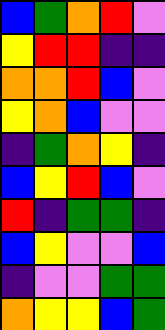[["blue", "green", "orange", "red", "violet"], ["yellow", "red", "red", "indigo", "indigo"], ["orange", "orange", "red", "blue", "violet"], ["yellow", "orange", "blue", "violet", "violet"], ["indigo", "green", "orange", "yellow", "indigo"], ["blue", "yellow", "red", "blue", "violet"], ["red", "indigo", "green", "green", "indigo"], ["blue", "yellow", "violet", "violet", "blue"], ["indigo", "violet", "violet", "green", "green"], ["orange", "yellow", "yellow", "blue", "green"]]